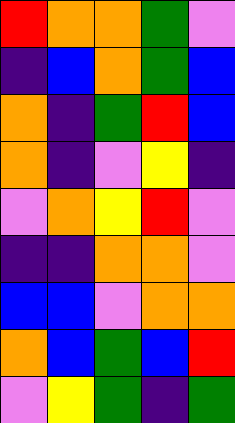[["red", "orange", "orange", "green", "violet"], ["indigo", "blue", "orange", "green", "blue"], ["orange", "indigo", "green", "red", "blue"], ["orange", "indigo", "violet", "yellow", "indigo"], ["violet", "orange", "yellow", "red", "violet"], ["indigo", "indigo", "orange", "orange", "violet"], ["blue", "blue", "violet", "orange", "orange"], ["orange", "blue", "green", "blue", "red"], ["violet", "yellow", "green", "indigo", "green"]]